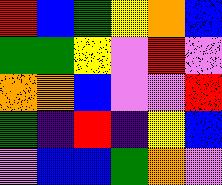[["red", "blue", "green", "yellow", "orange", "blue"], ["green", "green", "yellow", "violet", "red", "violet"], ["orange", "orange", "blue", "violet", "violet", "red"], ["green", "indigo", "red", "indigo", "yellow", "blue"], ["violet", "blue", "blue", "green", "orange", "violet"]]